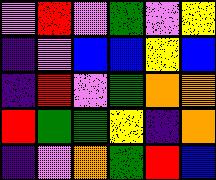[["violet", "red", "violet", "green", "violet", "yellow"], ["indigo", "violet", "blue", "blue", "yellow", "blue"], ["indigo", "red", "violet", "green", "orange", "orange"], ["red", "green", "green", "yellow", "indigo", "orange"], ["indigo", "violet", "orange", "green", "red", "blue"]]